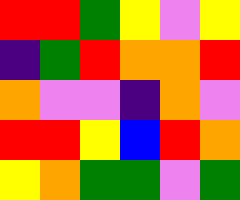[["red", "red", "green", "yellow", "violet", "yellow"], ["indigo", "green", "red", "orange", "orange", "red"], ["orange", "violet", "violet", "indigo", "orange", "violet"], ["red", "red", "yellow", "blue", "red", "orange"], ["yellow", "orange", "green", "green", "violet", "green"]]